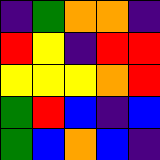[["indigo", "green", "orange", "orange", "indigo"], ["red", "yellow", "indigo", "red", "red"], ["yellow", "yellow", "yellow", "orange", "red"], ["green", "red", "blue", "indigo", "blue"], ["green", "blue", "orange", "blue", "indigo"]]